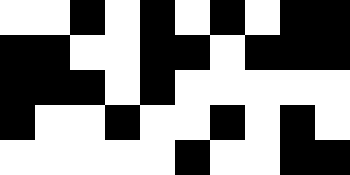[["white", "white", "black", "white", "black", "white", "black", "white", "black", "black"], ["black", "black", "white", "white", "black", "black", "white", "black", "black", "black"], ["black", "black", "black", "white", "black", "white", "white", "white", "white", "white"], ["black", "white", "white", "black", "white", "white", "black", "white", "black", "white"], ["white", "white", "white", "white", "white", "black", "white", "white", "black", "black"]]